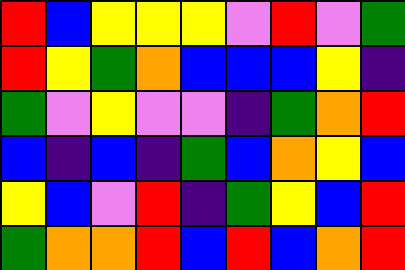[["red", "blue", "yellow", "yellow", "yellow", "violet", "red", "violet", "green"], ["red", "yellow", "green", "orange", "blue", "blue", "blue", "yellow", "indigo"], ["green", "violet", "yellow", "violet", "violet", "indigo", "green", "orange", "red"], ["blue", "indigo", "blue", "indigo", "green", "blue", "orange", "yellow", "blue"], ["yellow", "blue", "violet", "red", "indigo", "green", "yellow", "blue", "red"], ["green", "orange", "orange", "red", "blue", "red", "blue", "orange", "red"]]